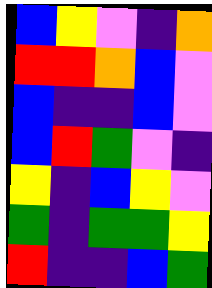[["blue", "yellow", "violet", "indigo", "orange"], ["red", "red", "orange", "blue", "violet"], ["blue", "indigo", "indigo", "blue", "violet"], ["blue", "red", "green", "violet", "indigo"], ["yellow", "indigo", "blue", "yellow", "violet"], ["green", "indigo", "green", "green", "yellow"], ["red", "indigo", "indigo", "blue", "green"]]